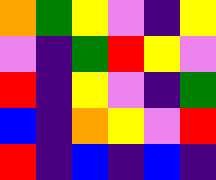[["orange", "green", "yellow", "violet", "indigo", "yellow"], ["violet", "indigo", "green", "red", "yellow", "violet"], ["red", "indigo", "yellow", "violet", "indigo", "green"], ["blue", "indigo", "orange", "yellow", "violet", "red"], ["red", "indigo", "blue", "indigo", "blue", "indigo"]]